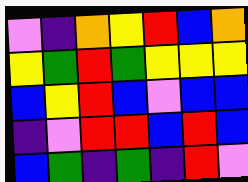[["violet", "indigo", "orange", "yellow", "red", "blue", "orange"], ["yellow", "green", "red", "green", "yellow", "yellow", "yellow"], ["blue", "yellow", "red", "blue", "violet", "blue", "blue"], ["indigo", "violet", "red", "red", "blue", "red", "blue"], ["blue", "green", "indigo", "green", "indigo", "red", "violet"]]